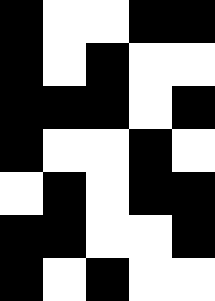[["black", "white", "white", "black", "black"], ["black", "white", "black", "white", "white"], ["black", "black", "black", "white", "black"], ["black", "white", "white", "black", "white"], ["white", "black", "white", "black", "black"], ["black", "black", "white", "white", "black"], ["black", "white", "black", "white", "white"]]